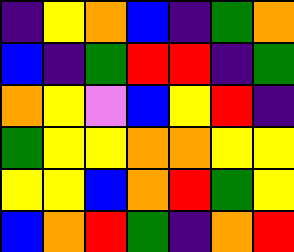[["indigo", "yellow", "orange", "blue", "indigo", "green", "orange"], ["blue", "indigo", "green", "red", "red", "indigo", "green"], ["orange", "yellow", "violet", "blue", "yellow", "red", "indigo"], ["green", "yellow", "yellow", "orange", "orange", "yellow", "yellow"], ["yellow", "yellow", "blue", "orange", "red", "green", "yellow"], ["blue", "orange", "red", "green", "indigo", "orange", "red"]]